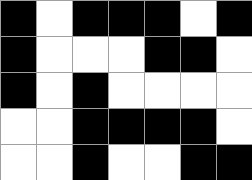[["black", "white", "black", "black", "black", "white", "black"], ["black", "white", "white", "white", "black", "black", "white"], ["black", "white", "black", "white", "white", "white", "white"], ["white", "white", "black", "black", "black", "black", "white"], ["white", "white", "black", "white", "white", "black", "black"]]